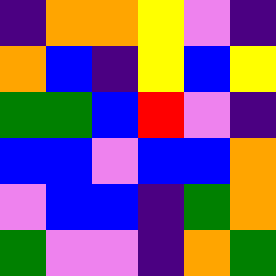[["indigo", "orange", "orange", "yellow", "violet", "indigo"], ["orange", "blue", "indigo", "yellow", "blue", "yellow"], ["green", "green", "blue", "red", "violet", "indigo"], ["blue", "blue", "violet", "blue", "blue", "orange"], ["violet", "blue", "blue", "indigo", "green", "orange"], ["green", "violet", "violet", "indigo", "orange", "green"]]